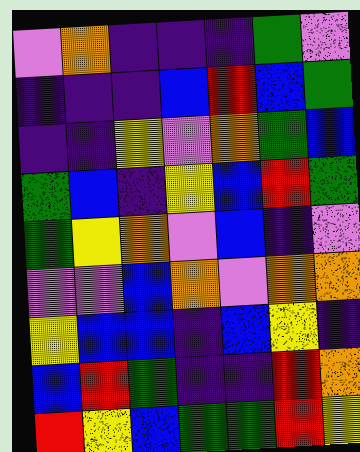[["violet", "orange", "indigo", "indigo", "indigo", "green", "violet"], ["indigo", "indigo", "indigo", "blue", "red", "blue", "green"], ["indigo", "indigo", "yellow", "violet", "orange", "green", "blue"], ["green", "blue", "indigo", "yellow", "blue", "red", "green"], ["green", "yellow", "orange", "violet", "blue", "indigo", "violet"], ["violet", "violet", "blue", "orange", "violet", "orange", "orange"], ["yellow", "blue", "blue", "indigo", "blue", "yellow", "indigo"], ["blue", "red", "green", "indigo", "indigo", "red", "orange"], ["red", "yellow", "blue", "green", "green", "red", "yellow"]]